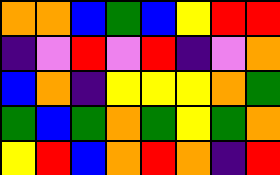[["orange", "orange", "blue", "green", "blue", "yellow", "red", "red"], ["indigo", "violet", "red", "violet", "red", "indigo", "violet", "orange"], ["blue", "orange", "indigo", "yellow", "yellow", "yellow", "orange", "green"], ["green", "blue", "green", "orange", "green", "yellow", "green", "orange"], ["yellow", "red", "blue", "orange", "red", "orange", "indigo", "red"]]